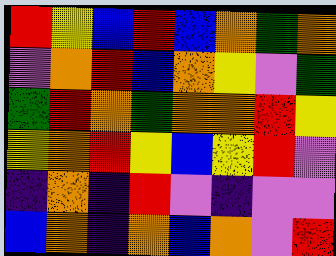[["red", "yellow", "blue", "red", "blue", "orange", "green", "orange"], ["violet", "orange", "red", "blue", "orange", "yellow", "violet", "green"], ["green", "red", "orange", "green", "orange", "orange", "red", "yellow"], ["yellow", "orange", "red", "yellow", "blue", "yellow", "red", "violet"], ["indigo", "orange", "indigo", "red", "violet", "indigo", "violet", "violet"], ["blue", "orange", "indigo", "orange", "blue", "orange", "violet", "red"]]